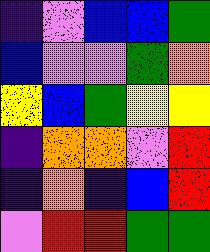[["indigo", "violet", "blue", "blue", "green"], ["blue", "violet", "violet", "green", "orange"], ["yellow", "blue", "green", "yellow", "yellow"], ["indigo", "orange", "orange", "violet", "red"], ["indigo", "orange", "indigo", "blue", "red"], ["violet", "red", "red", "green", "green"]]